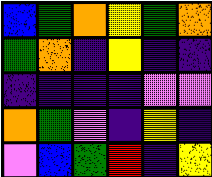[["blue", "green", "orange", "yellow", "green", "orange"], ["green", "orange", "indigo", "yellow", "indigo", "indigo"], ["indigo", "indigo", "indigo", "indigo", "violet", "violet"], ["orange", "green", "violet", "indigo", "yellow", "indigo"], ["violet", "blue", "green", "red", "indigo", "yellow"]]